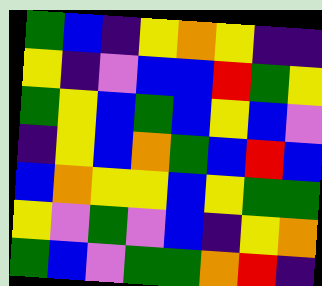[["green", "blue", "indigo", "yellow", "orange", "yellow", "indigo", "indigo"], ["yellow", "indigo", "violet", "blue", "blue", "red", "green", "yellow"], ["green", "yellow", "blue", "green", "blue", "yellow", "blue", "violet"], ["indigo", "yellow", "blue", "orange", "green", "blue", "red", "blue"], ["blue", "orange", "yellow", "yellow", "blue", "yellow", "green", "green"], ["yellow", "violet", "green", "violet", "blue", "indigo", "yellow", "orange"], ["green", "blue", "violet", "green", "green", "orange", "red", "indigo"]]